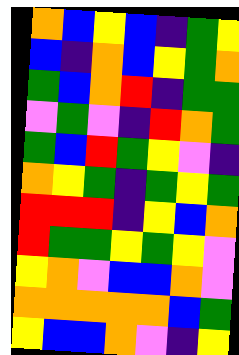[["orange", "blue", "yellow", "blue", "indigo", "green", "yellow"], ["blue", "indigo", "orange", "blue", "yellow", "green", "orange"], ["green", "blue", "orange", "red", "indigo", "green", "green"], ["violet", "green", "violet", "indigo", "red", "orange", "green"], ["green", "blue", "red", "green", "yellow", "violet", "indigo"], ["orange", "yellow", "green", "indigo", "green", "yellow", "green"], ["red", "red", "red", "indigo", "yellow", "blue", "orange"], ["red", "green", "green", "yellow", "green", "yellow", "violet"], ["yellow", "orange", "violet", "blue", "blue", "orange", "violet"], ["orange", "orange", "orange", "orange", "orange", "blue", "green"], ["yellow", "blue", "blue", "orange", "violet", "indigo", "yellow"]]